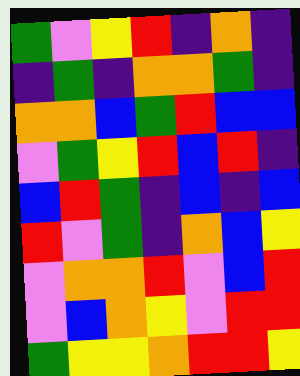[["green", "violet", "yellow", "red", "indigo", "orange", "indigo"], ["indigo", "green", "indigo", "orange", "orange", "green", "indigo"], ["orange", "orange", "blue", "green", "red", "blue", "blue"], ["violet", "green", "yellow", "red", "blue", "red", "indigo"], ["blue", "red", "green", "indigo", "blue", "indigo", "blue"], ["red", "violet", "green", "indigo", "orange", "blue", "yellow"], ["violet", "orange", "orange", "red", "violet", "blue", "red"], ["violet", "blue", "orange", "yellow", "violet", "red", "red"], ["green", "yellow", "yellow", "orange", "red", "red", "yellow"]]